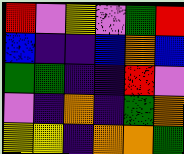[["red", "violet", "yellow", "violet", "green", "red"], ["blue", "indigo", "indigo", "blue", "orange", "blue"], ["green", "green", "indigo", "indigo", "red", "violet"], ["violet", "indigo", "orange", "indigo", "green", "orange"], ["yellow", "yellow", "indigo", "orange", "orange", "green"]]